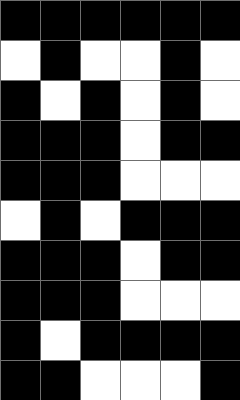[["black", "black", "black", "black", "black", "black"], ["white", "black", "white", "white", "black", "white"], ["black", "white", "black", "white", "black", "white"], ["black", "black", "black", "white", "black", "black"], ["black", "black", "black", "white", "white", "white"], ["white", "black", "white", "black", "black", "black"], ["black", "black", "black", "white", "black", "black"], ["black", "black", "black", "white", "white", "white"], ["black", "white", "black", "black", "black", "black"], ["black", "black", "white", "white", "white", "black"]]